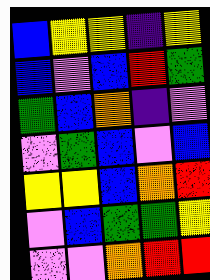[["blue", "yellow", "yellow", "indigo", "yellow"], ["blue", "violet", "blue", "red", "green"], ["green", "blue", "orange", "indigo", "violet"], ["violet", "green", "blue", "violet", "blue"], ["yellow", "yellow", "blue", "orange", "red"], ["violet", "blue", "green", "green", "yellow"], ["violet", "violet", "orange", "red", "red"]]